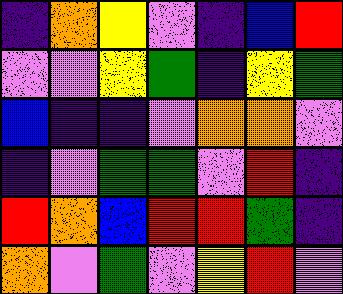[["indigo", "orange", "yellow", "violet", "indigo", "blue", "red"], ["violet", "violet", "yellow", "green", "indigo", "yellow", "green"], ["blue", "indigo", "indigo", "violet", "orange", "orange", "violet"], ["indigo", "violet", "green", "green", "violet", "red", "indigo"], ["red", "orange", "blue", "red", "red", "green", "indigo"], ["orange", "violet", "green", "violet", "yellow", "red", "violet"]]